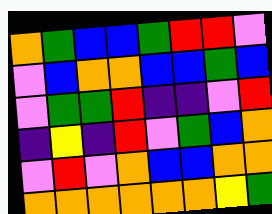[["orange", "green", "blue", "blue", "green", "red", "red", "violet"], ["violet", "blue", "orange", "orange", "blue", "blue", "green", "blue"], ["violet", "green", "green", "red", "indigo", "indigo", "violet", "red"], ["indigo", "yellow", "indigo", "red", "violet", "green", "blue", "orange"], ["violet", "red", "violet", "orange", "blue", "blue", "orange", "orange"], ["orange", "orange", "orange", "orange", "orange", "orange", "yellow", "green"]]